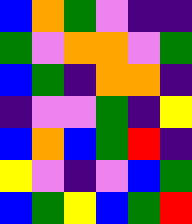[["blue", "orange", "green", "violet", "indigo", "indigo"], ["green", "violet", "orange", "orange", "violet", "green"], ["blue", "green", "indigo", "orange", "orange", "indigo"], ["indigo", "violet", "violet", "green", "indigo", "yellow"], ["blue", "orange", "blue", "green", "red", "indigo"], ["yellow", "violet", "indigo", "violet", "blue", "green"], ["blue", "green", "yellow", "blue", "green", "red"]]